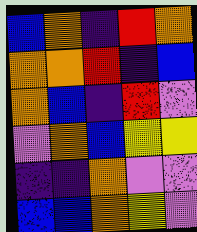[["blue", "orange", "indigo", "red", "orange"], ["orange", "orange", "red", "indigo", "blue"], ["orange", "blue", "indigo", "red", "violet"], ["violet", "orange", "blue", "yellow", "yellow"], ["indigo", "indigo", "orange", "violet", "violet"], ["blue", "blue", "orange", "yellow", "violet"]]